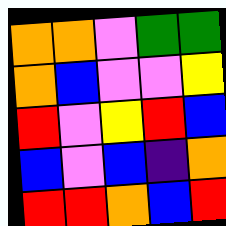[["orange", "orange", "violet", "green", "green"], ["orange", "blue", "violet", "violet", "yellow"], ["red", "violet", "yellow", "red", "blue"], ["blue", "violet", "blue", "indigo", "orange"], ["red", "red", "orange", "blue", "red"]]